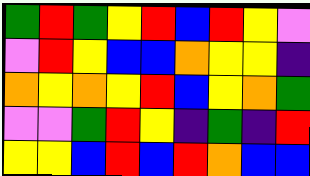[["green", "red", "green", "yellow", "red", "blue", "red", "yellow", "violet"], ["violet", "red", "yellow", "blue", "blue", "orange", "yellow", "yellow", "indigo"], ["orange", "yellow", "orange", "yellow", "red", "blue", "yellow", "orange", "green"], ["violet", "violet", "green", "red", "yellow", "indigo", "green", "indigo", "red"], ["yellow", "yellow", "blue", "red", "blue", "red", "orange", "blue", "blue"]]